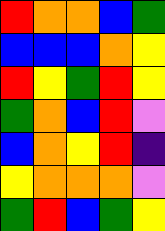[["red", "orange", "orange", "blue", "green"], ["blue", "blue", "blue", "orange", "yellow"], ["red", "yellow", "green", "red", "yellow"], ["green", "orange", "blue", "red", "violet"], ["blue", "orange", "yellow", "red", "indigo"], ["yellow", "orange", "orange", "orange", "violet"], ["green", "red", "blue", "green", "yellow"]]